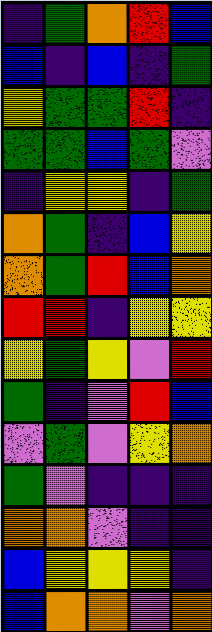[["indigo", "green", "orange", "red", "blue"], ["blue", "indigo", "blue", "indigo", "green"], ["yellow", "green", "green", "red", "indigo"], ["green", "green", "blue", "green", "violet"], ["indigo", "yellow", "yellow", "indigo", "green"], ["orange", "green", "indigo", "blue", "yellow"], ["orange", "green", "red", "blue", "orange"], ["red", "red", "indigo", "yellow", "yellow"], ["yellow", "green", "yellow", "violet", "red"], ["green", "indigo", "violet", "red", "blue"], ["violet", "green", "violet", "yellow", "orange"], ["green", "violet", "indigo", "indigo", "indigo"], ["orange", "orange", "violet", "indigo", "indigo"], ["blue", "yellow", "yellow", "yellow", "indigo"], ["blue", "orange", "orange", "violet", "orange"]]